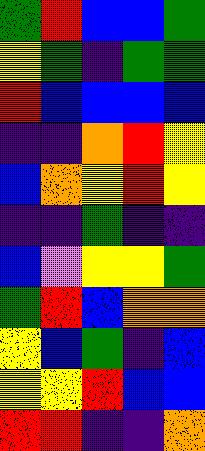[["green", "red", "blue", "blue", "green"], ["yellow", "green", "indigo", "green", "green"], ["red", "blue", "blue", "blue", "blue"], ["indigo", "indigo", "orange", "red", "yellow"], ["blue", "orange", "yellow", "red", "yellow"], ["indigo", "indigo", "green", "indigo", "indigo"], ["blue", "violet", "yellow", "yellow", "green"], ["green", "red", "blue", "orange", "orange"], ["yellow", "blue", "green", "indigo", "blue"], ["yellow", "yellow", "red", "blue", "blue"], ["red", "red", "indigo", "indigo", "orange"]]